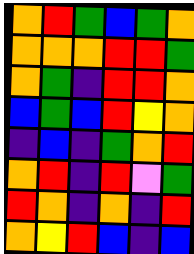[["orange", "red", "green", "blue", "green", "orange"], ["orange", "orange", "orange", "red", "red", "green"], ["orange", "green", "indigo", "red", "red", "orange"], ["blue", "green", "blue", "red", "yellow", "orange"], ["indigo", "blue", "indigo", "green", "orange", "red"], ["orange", "red", "indigo", "red", "violet", "green"], ["red", "orange", "indigo", "orange", "indigo", "red"], ["orange", "yellow", "red", "blue", "indigo", "blue"]]